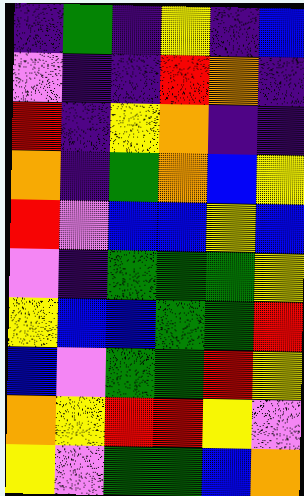[["indigo", "green", "indigo", "yellow", "indigo", "blue"], ["violet", "indigo", "indigo", "red", "orange", "indigo"], ["red", "indigo", "yellow", "orange", "indigo", "indigo"], ["orange", "indigo", "green", "orange", "blue", "yellow"], ["red", "violet", "blue", "blue", "yellow", "blue"], ["violet", "indigo", "green", "green", "green", "yellow"], ["yellow", "blue", "blue", "green", "green", "red"], ["blue", "violet", "green", "green", "red", "yellow"], ["orange", "yellow", "red", "red", "yellow", "violet"], ["yellow", "violet", "green", "green", "blue", "orange"]]